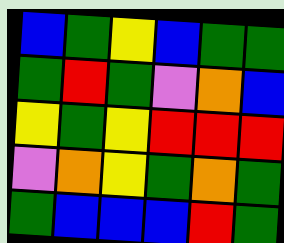[["blue", "green", "yellow", "blue", "green", "green"], ["green", "red", "green", "violet", "orange", "blue"], ["yellow", "green", "yellow", "red", "red", "red"], ["violet", "orange", "yellow", "green", "orange", "green"], ["green", "blue", "blue", "blue", "red", "green"]]